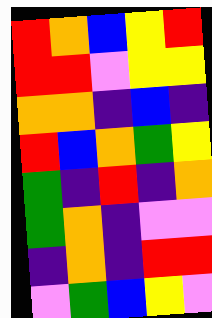[["red", "orange", "blue", "yellow", "red"], ["red", "red", "violet", "yellow", "yellow"], ["orange", "orange", "indigo", "blue", "indigo"], ["red", "blue", "orange", "green", "yellow"], ["green", "indigo", "red", "indigo", "orange"], ["green", "orange", "indigo", "violet", "violet"], ["indigo", "orange", "indigo", "red", "red"], ["violet", "green", "blue", "yellow", "violet"]]